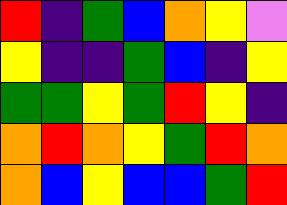[["red", "indigo", "green", "blue", "orange", "yellow", "violet"], ["yellow", "indigo", "indigo", "green", "blue", "indigo", "yellow"], ["green", "green", "yellow", "green", "red", "yellow", "indigo"], ["orange", "red", "orange", "yellow", "green", "red", "orange"], ["orange", "blue", "yellow", "blue", "blue", "green", "red"]]